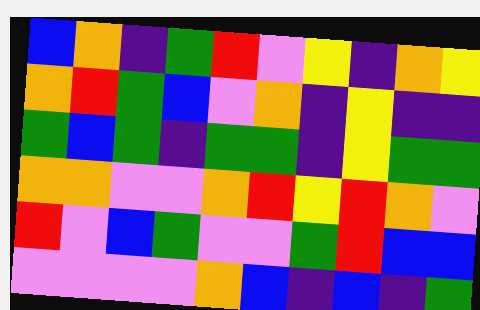[["blue", "orange", "indigo", "green", "red", "violet", "yellow", "indigo", "orange", "yellow"], ["orange", "red", "green", "blue", "violet", "orange", "indigo", "yellow", "indigo", "indigo"], ["green", "blue", "green", "indigo", "green", "green", "indigo", "yellow", "green", "green"], ["orange", "orange", "violet", "violet", "orange", "red", "yellow", "red", "orange", "violet"], ["red", "violet", "blue", "green", "violet", "violet", "green", "red", "blue", "blue"], ["violet", "violet", "violet", "violet", "orange", "blue", "indigo", "blue", "indigo", "green"]]